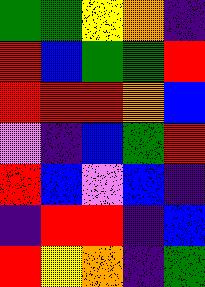[["green", "green", "yellow", "orange", "indigo"], ["red", "blue", "green", "green", "red"], ["red", "red", "red", "orange", "blue"], ["violet", "indigo", "blue", "green", "red"], ["red", "blue", "violet", "blue", "indigo"], ["indigo", "red", "red", "indigo", "blue"], ["red", "yellow", "orange", "indigo", "green"]]